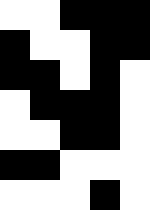[["white", "white", "black", "black", "black"], ["black", "white", "white", "black", "black"], ["black", "black", "white", "black", "white"], ["white", "black", "black", "black", "white"], ["white", "white", "black", "black", "white"], ["black", "black", "white", "white", "white"], ["white", "white", "white", "black", "white"]]